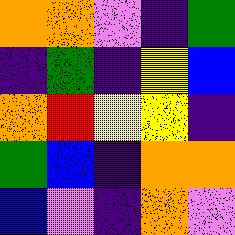[["orange", "orange", "violet", "indigo", "green"], ["indigo", "green", "indigo", "yellow", "blue"], ["orange", "red", "yellow", "yellow", "indigo"], ["green", "blue", "indigo", "orange", "orange"], ["blue", "violet", "indigo", "orange", "violet"]]